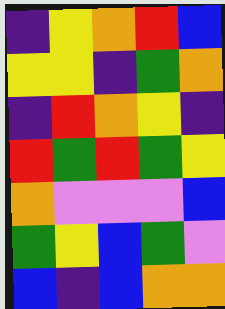[["indigo", "yellow", "orange", "red", "blue"], ["yellow", "yellow", "indigo", "green", "orange"], ["indigo", "red", "orange", "yellow", "indigo"], ["red", "green", "red", "green", "yellow"], ["orange", "violet", "violet", "violet", "blue"], ["green", "yellow", "blue", "green", "violet"], ["blue", "indigo", "blue", "orange", "orange"]]